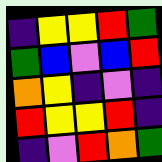[["indigo", "yellow", "yellow", "red", "green"], ["green", "blue", "violet", "blue", "red"], ["orange", "yellow", "indigo", "violet", "indigo"], ["red", "yellow", "yellow", "red", "indigo"], ["indigo", "violet", "red", "orange", "green"]]